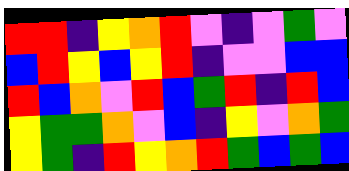[["red", "red", "indigo", "yellow", "orange", "red", "violet", "indigo", "violet", "green", "violet"], ["blue", "red", "yellow", "blue", "yellow", "red", "indigo", "violet", "violet", "blue", "blue"], ["red", "blue", "orange", "violet", "red", "blue", "green", "red", "indigo", "red", "blue"], ["yellow", "green", "green", "orange", "violet", "blue", "indigo", "yellow", "violet", "orange", "green"], ["yellow", "green", "indigo", "red", "yellow", "orange", "red", "green", "blue", "green", "blue"]]